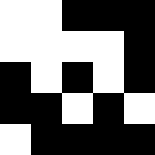[["white", "white", "black", "black", "black"], ["white", "white", "white", "white", "black"], ["black", "white", "black", "white", "black"], ["black", "black", "white", "black", "white"], ["white", "black", "black", "black", "black"]]